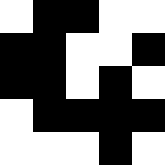[["white", "black", "black", "white", "white"], ["black", "black", "white", "white", "black"], ["black", "black", "white", "black", "white"], ["white", "black", "black", "black", "black"], ["white", "white", "white", "black", "white"]]